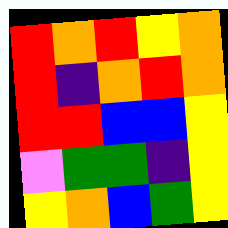[["red", "orange", "red", "yellow", "orange"], ["red", "indigo", "orange", "red", "orange"], ["red", "red", "blue", "blue", "yellow"], ["violet", "green", "green", "indigo", "yellow"], ["yellow", "orange", "blue", "green", "yellow"]]